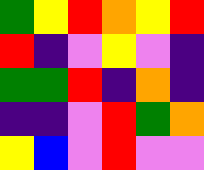[["green", "yellow", "red", "orange", "yellow", "red"], ["red", "indigo", "violet", "yellow", "violet", "indigo"], ["green", "green", "red", "indigo", "orange", "indigo"], ["indigo", "indigo", "violet", "red", "green", "orange"], ["yellow", "blue", "violet", "red", "violet", "violet"]]